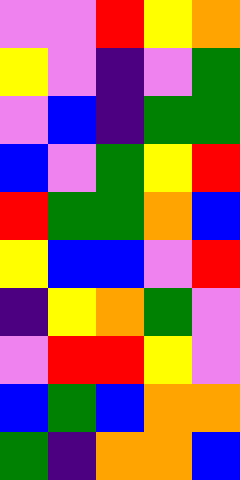[["violet", "violet", "red", "yellow", "orange"], ["yellow", "violet", "indigo", "violet", "green"], ["violet", "blue", "indigo", "green", "green"], ["blue", "violet", "green", "yellow", "red"], ["red", "green", "green", "orange", "blue"], ["yellow", "blue", "blue", "violet", "red"], ["indigo", "yellow", "orange", "green", "violet"], ["violet", "red", "red", "yellow", "violet"], ["blue", "green", "blue", "orange", "orange"], ["green", "indigo", "orange", "orange", "blue"]]